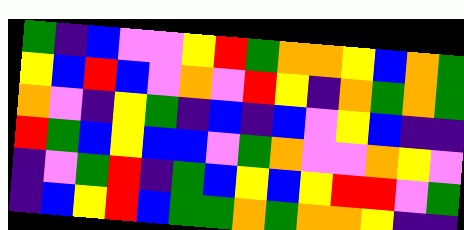[["green", "indigo", "blue", "violet", "violet", "yellow", "red", "green", "orange", "orange", "yellow", "blue", "orange", "green"], ["yellow", "blue", "red", "blue", "violet", "orange", "violet", "red", "yellow", "indigo", "orange", "green", "orange", "green"], ["orange", "violet", "indigo", "yellow", "green", "indigo", "blue", "indigo", "blue", "violet", "yellow", "blue", "indigo", "indigo"], ["red", "green", "blue", "yellow", "blue", "blue", "violet", "green", "orange", "violet", "violet", "orange", "yellow", "violet"], ["indigo", "violet", "green", "red", "indigo", "green", "blue", "yellow", "blue", "yellow", "red", "red", "violet", "green"], ["indigo", "blue", "yellow", "red", "blue", "green", "green", "orange", "green", "orange", "orange", "yellow", "indigo", "indigo"]]